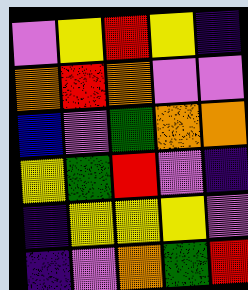[["violet", "yellow", "red", "yellow", "indigo"], ["orange", "red", "orange", "violet", "violet"], ["blue", "violet", "green", "orange", "orange"], ["yellow", "green", "red", "violet", "indigo"], ["indigo", "yellow", "yellow", "yellow", "violet"], ["indigo", "violet", "orange", "green", "red"]]